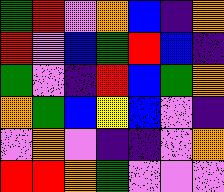[["green", "red", "violet", "orange", "blue", "indigo", "orange"], ["red", "violet", "blue", "green", "red", "blue", "indigo"], ["green", "violet", "indigo", "red", "blue", "green", "orange"], ["orange", "green", "blue", "yellow", "blue", "violet", "indigo"], ["violet", "orange", "violet", "indigo", "indigo", "violet", "orange"], ["red", "red", "orange", "green", "violet", "violet", "violet"]]